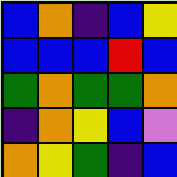[["blue", "orange", "indigo", "blue", "yellow"], ["blue", "blue", "blue", "red", "blue"], ["green", "orange", "green", "green", "orange"], ["indigo", "orange", "yellow", "blue", "violet"], ["orange", "yellow", "green", "indigo", "blue"]]